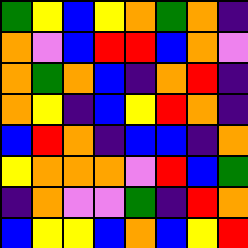[["green", "yellow", "blue", "yellow", "orange", "green", "orange", "indigo"], ["orange", "violet", "blue", "red", "red", "blue", "orange", "violet"], ["orange", "green", "orange", "blue", "indigo", "orange", "red", "indigo"], ["orange", "yellow", "indigo", "blue", "yellow", "red", "orange", "indigo"], ["blue", "red", "orange", "indigo", "blue", "blue", "indigo", "orange"], ["yellow", "orange", "orange", "orange", "violet", "red", "blue", "green"], ["indigo", "orange", "violet", "violet", "green", "indigo", "red", "orange"], ["blue", "yellow", "yellow", "blue", "orange", "blue", "yellow", "red"]]